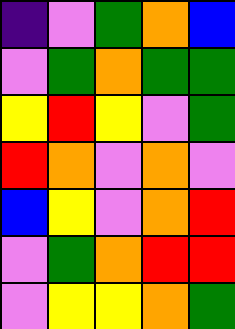[["indigo", "violet", "green", "orange", "blue"], ["violet", "green", "orange", "green", "green"], ["yellow", "red", "yellow", "violet", "green"], ["red", "orange", "violet", "orange", "violet"], ["blue", "yellow", "violet", "orange", "red"], ["violet", "green", "orange", "red", "red"], ["violet", "yellow", "yellow", "orange", "green"]]